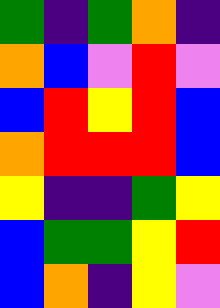[["green", "indigo", "green", "orange", "indigo"], ["orange", "blue", "violet", "red", "violet"], ["blue", "red", "yellow", "red", "blue"], ["orange", "red", "red", "red", "blue"], ["yellow", "indigo", "indigo", "green", "yellow"], ["blue", "green", "green", "yellow", "red"], ["blue", "orange", "indigo", "yellow", "violet"]]